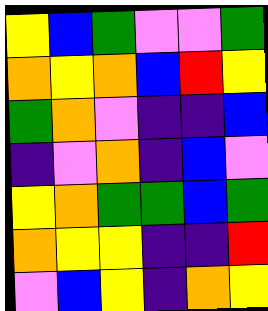[["yellow", "blue", "green", "violet", "violet", "green"], ["orange", "yellow", "orange", "blue", "red", "yellow"], ["green", "orange", "violet", "indigo", "indigo", "blue"], ["indigo", "violet", "orange", "indigo", "blue", "violet"], ["yellow", "orange", "green", "green", "blue", "green"], ["orange", "yellow", "yellow", "indigo", "indigo", "red"], ["violet", "blue", "yellow", "indigo", "orange", "yellow"]]